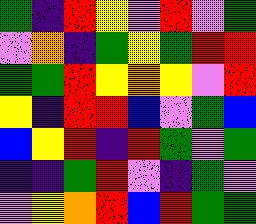[["green", "indigo", "red", "yellow", "violet", "red", "violet", "green"], ["violet", "orange", "indigo", "green", "yellow", "green", "red", "red"], ["green", "green", "red", "yellow", "orange", "yellow", "violet", "red"], ["yellow", "indigo", "red", "red", "blue", "violet", "green", "blue"], ["blue", "yellow", "red", "indigo", "red", "green", "violet", "green"], ["indigo", "indigo", "green", "red", "violet", "indigo", "green", "violet"], ["violet", "yellow", "orange", "red", "blue", "red", "green", "green"]]